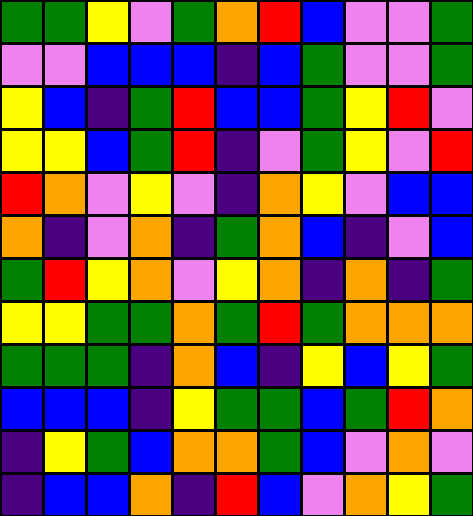[["green", "green", "yellow", "violet", "green", "orange", "red", "blue", "violet", "violet", "green"], ["violet", "violet", "blue", "blue", "blue", "indigo", "blue", "green", "violet", "violet", "green"], ["yellow", "blue", "indigo", "green", "red", "blue", "blue", "green", "yellow", "red", "violet"], ["yellow", "yellow", "blue", "green", "red", "indigo", "violet", "green", "yellow", "violet", "red"], ["red", "orange", "violet", "yellow", "violet", "indigo", "orange", "yellow", "violet", "blue", "blue"], ["orange", "indigo", "violet", "orange", "indigo", "green", "orange", "blue", "indigo", "violet", "blue"], ["green", "red", "yellow", "orange", "violet", "yellow", "orange", "indigo", "orange", "indigo", "green"], ["yellow", "yellow", "green", "green", "orange", "green", "red", "green", "orange", "orange", "orange"], ["green", "green", "green", "indigo", "orange", "blue", "indigo", "yellow", "blue", "yellow", "green"], ["blue", "blue", "blue", "indigo", "yellow", "green", "green", "blue", "green", "red", "orange"], ["indigo", "yellow", "green", "blue", "orange", "orange", "green", "blue", "violet", "orange", "violet"], ["indigo", "blue", "blue", "orange", "indigo", "red", "blue", "violet", "orange", "yellow", "green"]]